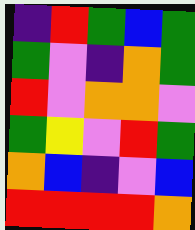[["indigo", "red", "green", "blue", "green"], ["green", "violet", "indigo", "orange", "green"], ["red", "violet", "orange", "orange", "violet"], ["green", "yellow", "violet", "red", "green"], ["orange", "blue", "indigo", "violet", "blue"], ["red", "red", "red", "red", "orange"]]